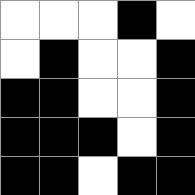[["white", "white", "white", "black", "white"], ["white", "black", "white", "white", "black"], ["black", "black", "white", "white", "black"], ["black", "black", "black", "white", "black"], ["black", "black", "white", "black", "black"]]